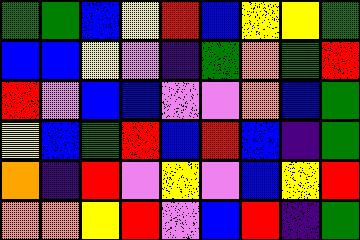[["green", "green", "blue", "yellow", "red", "blue", "yellow", "yellow", "green"], ["blue", "blue", "yellow", "violet", "indigo", "green", "orange", "green", "red"], ["red", "violet", "blue", "blue", "violet", "violet", "orange", "blue", "green"], ["yellow", "blue", "green", "red", "blue", "red", "blue", "indigo", "green"], ["orange", "indigo", "red", "violet", "yellow", "violet", "blue", "yellow", "red"], ["orange", "orange", "yellow", "red", "violet", "blue", "red", "indigo", "green"]]